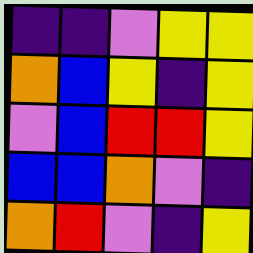[["indigo", "indigo", "violet", "yellow", "yellow"], ["orange", "blue", "yellow", "indigo", "yellow"], ["violet", "blue", "red", "red", "yellow"], ["blue", "blue", "orange", "violet", "indigo"], ["orange", "red", "violet", "indigo", "yellow"]]